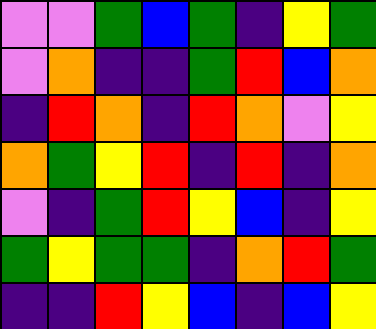[["violet", "violet", "green", "blue", "green", "indigo", "yellow", "green"], ["violet", "orange", "indigo", "indigo", "green", "red", "blue", "orange"], ["indigo", "red", "orange", "indigo", "red", "orange", "violet", "yellow"], ["orange", "green", "yellow", "red", "indigo", "red", "indigo", "orange"], ["violet", "indigo", "green", "red", "yellow", "blue", "indigo", "yellow"], ["green", "yellow", "green", "green", "indigo", "orange", "red", "green"], ["indigo", "indigo", "red", "yellow", "blue", "indigo", "blue", "yellow"]]